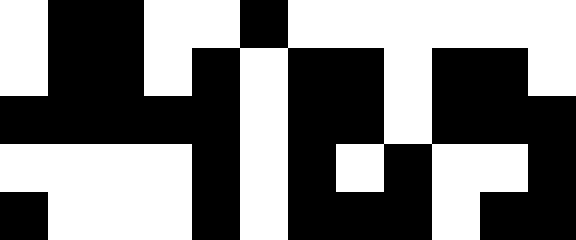[["white", "black", "black", "white", "white", "black", "white", "white", "white", "white", "white", "white"], ["white", "black", "black", "white", "black", "white", "black", "black", "white", "black", "black", "white"], ["black", "black", "black", "black", "black", "white", "black", "black", "white", "black", "black", "black"], ["white", "white", "white", "white", "black", "white", "black", "white", "black", "white", "white", "black"], ["black", "white", "white", "white", "black", "white", "black", "black", "black", "white", "black", "black"]]